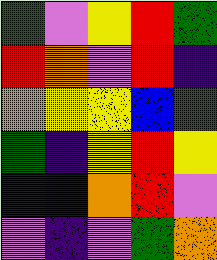[["green", "violet", "yellow", "red", "green"], ["red", "orange", "violet", "red", "indigo"], ["orange", "yellow", "yellow", "blue", "green"], ["green", "indigo", "yellow", "red", "yellow"], ["indigo", "blue", "orange", "red", "violet"], ["violet", "indigo", "violet", "green", "orange"]]